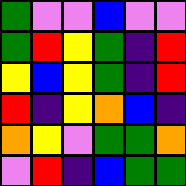[["green", "violet", "violet", "blue", "violet", "violet"], ["green", "red", "yellow", "green", "indigo", "red"], ["yellow", "blue", "yellow", "green", "indigo", "red"], ["red", "indigo", "yellow", "orange", "blue", "indigo"], ["orange", "yellow", "violet", "green", "green", "orange"], ["violet", "red", "indigo", "blue", "green", "green"]]